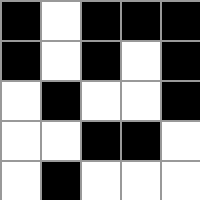[["black", "white", "black", "black", "black"], ["black", "white", "black", "white", "black"], ["white", "black", "white", "white", "black"], ["white", "white", "black", "black", "white"], ["white", "black", "white", "white", "white"]]